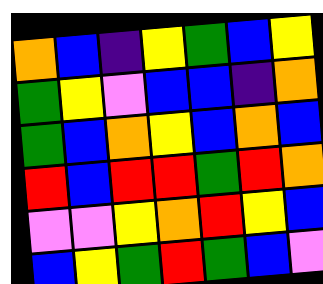[["orange", "blue", "indigo", "yellow", "green", "blue", "yellow"], ["green", "yellow", "violet", "blue", "blue", "indigo", "orange"], ["green", "blue", "orange", "yellow", "blue", "orange", "blue"], ["red", "blue", "red", "red", "green", "red", "orange"], ["violet", "violet", "yellow", "orange", "red", "yellow", "blue"], ["blue", "yellow", "green", "red", "green", "blue", "violet"]]